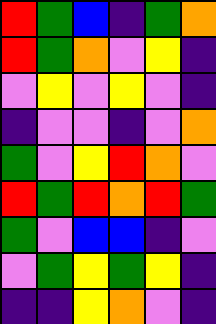[["red", "green", "blue", "indigo", "green", "orange"], ["red", "green", "orange", "violet", "yellow", "indigo"], ["violet", "yellow", "violet", "yellow", "violet", "indigo"], ["indigo", "violet", "violet", "indigo", "violet", "orange"], ["green", "violet", "yellow", "red", "orange", "violet"], ["red", "green", "red", "orange", "red", "green"], ["green", "violet", "blue", "blue", "indigo", "violet"], ["violet", "green", "yellow", "green", "yellow", "indigo"], ["indigo", "indigo", "yellow", "orange", "violet", "indigo"]]